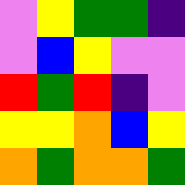[["violet", "yellow", "green", "green", "indigo"], ["violet", "blue", "yellow", "violet", "violet"], ["red", "green", "red", "indigo", "violet"], ["yellow", "yellow", "orange", "blue", "yellow"], ["orange", "green", "orange", "orange", "green"]]